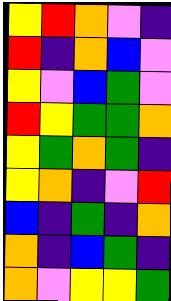[["yellow", "red", "orange", "violet", "indigo"], ["red", "indigo", "orange", "blue", "violet"], ["yellow", "violet", "blue", "green", "violet"], ["red", "yellow", "green", "green", "orange"], ["yellow", "green", "orange", "green", "indigo"], ["yellow", "orange", "indigo", "violet", "red"], ["blue", "indigo", "green", "indigo", "orange"], ["orange", "indigo", "blue", "green", "indigo"], ["orange", "violet", "yellow", "yellow", "green"]]